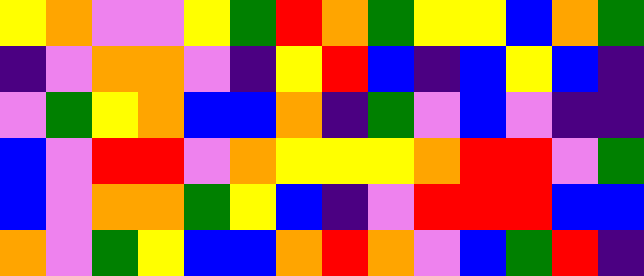[["yellow", "orange", "violet", "violet", "yellow", "green", "red", "orange", "green", "yellow", "yellow", "blue", "orange", "green"], ["indigo", "violet", "orange", "orange", "violet", "indigo", "yellow", "red", "blue", "indigo", "blue", "yellow", "blue", "indigo"], ["violet", "green", "yellow", "orange", "blue", "blue", "orange", "indigo", "green", "violet", "blue", "violet", "indigo", "indigo"], ["blue", "violet", "red", "red", "violet", "orange", "yellow", "yellow", "yellow", "orange", "red", "red", "violet", "green"], ["blue", "violet", "orange", "orange", "green", "yellow", "blue", "indigo", "violet", "red", "red", "red", "blue", "blue"], ["orange", "violet", "green", "yellow", "blue", "blue", "orange", "red", "orange", "violet", "blue", "green", "red", "indigo"]]